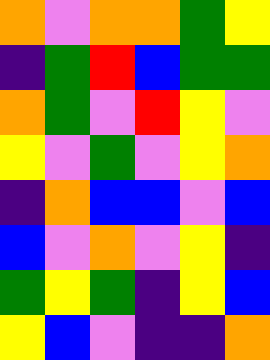[["orange", "violet", "orange", "orange", "green", "yellow"], ["indigo", "green", "red", "blue", "green", "green"], ["orange", "green", "violet", "red", "yellow", "violet"], ["yellow", "violet", "green", "violet", "yellow", "orange"], ["indigo", "orange", "blue", "blue", "violet", "blue"], ["blue", "violet", "orange", "violet", "yellow", "indigo"], ["green", "yellow", "green", "indigo", "yellow", "blue"], ["yellow", "blue", "violet", "indigo", "indigo", "orange"]]